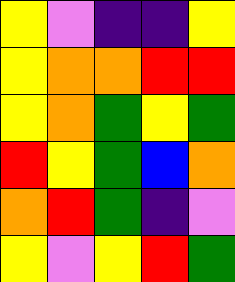[["yellow", "violet", "indigo", "indigo", "yellow"], ["yellow", "orange", "orange", "red", "red"], ["yellow", "orange", "green", "yellow", "green"], ["red", "yellow", "green", "blue", "orange"], ["orange", "red", "green", "indigo", "violet"], ["yellow", "violet", "yellow", "red", "green"]]